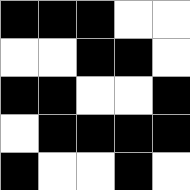[["black", "black", "black", "white", "white"], ["white", "white", "black", "black", "white"], ["black", "black", "white", "white", "black"], ["white", "black", "black", "black", "black"], ["black", "white", "white", "black", "white"]]